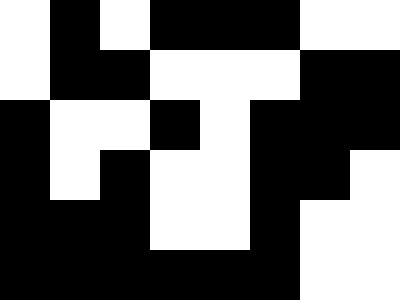[["white", "black", "white", "black", "black", "black", "white", "white"], ["white", "black", "black", "white", "white", "white", "black", "black"], ["black", "white", "white", "black", "white", "black", "black", "black"], ["black", "white", "black", "white", "white", "black", "black", "white"], ["black", "black", "black", "white", "white", "black", "white", "white"], ["black", "black", "black", "black", "black", "black", "white", "white"]]